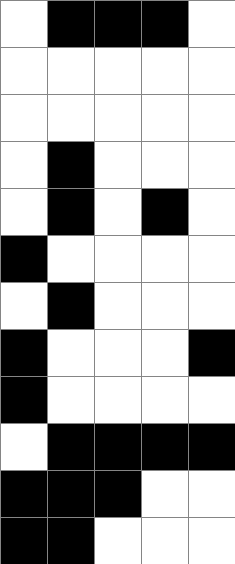[["white", "black", "black", "black", "white"], ["white", "white", "white", "white", "white"], ["white", "white", "white", "white", "white"], ["white", "black", "white", "white", "white"], ["white", "black", "white", "black", "white"], ["black", "white", "white", "white", "white"], ["white", "black", "white", "white", "white"], ["black", "white", "white", "white", "black"], ["black", "white", "white", "white", "white"], ["white", "black", "black", "black", "black"], ["black", "black", "black", "white", "white"], ["black", "black", "white", "white", "white"]]